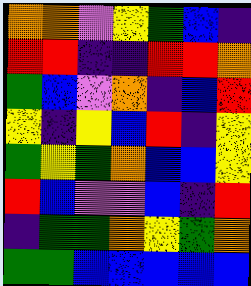[["orange", "orange", "violet", "yellow", "green", "blue", "indigo"], ["red", "red", "indigo", "indigo", "red", "red", "orange"], ["green", "blue", "violet", "orange", "indigo", "blue", "red"], ["yellow", "indigo", "yellow", "blue", "red", "indigo", "yellow"], ["green", "yellow", "green", "orange", "blue", "blue", "yellow"], ["red", "blue", "violet", "violet", "blue", "indigo", "red"], ["indigo", "green", "green", "orange", "yellow", "green", "orange"], ["green", "green", "blue", "blue", "blue", "blue", "blue"]]